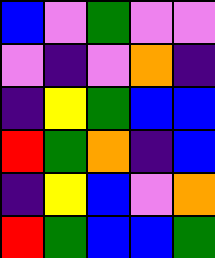[["blue", "violet", "green", "violet", "violet"], ["violet", "indigo", "violet", "orange", "indigo"], ["indigo", "yellow", "green", "blue", "blue"], ["red", "green", "orange", "indigo", "blue"], ["indigo", "yellow", "blue", "violet", "orange"], ["red", "green", "blue", "blue", "green"]]